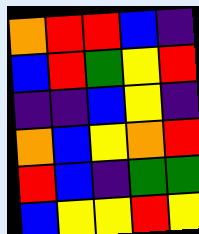[["orange", "red", "red", "blue", "indigo"], ["blue", "red", "green", "yellow", "red"], ["indigo", "indigo", "blue", "yellow", "indigo"], ["orange", "blue", "yellow", "orange", "red"], ["red", "blue", "indigo", "green", "green"], ["blue", "yellow", "yellow", "red", "yellow"]]